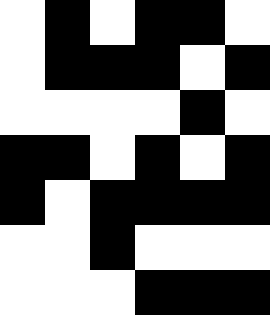[["white", "black", "white", "black", "black", "white"], ["white", "black", "black", "black", "white", "black"], ["white", "white", "white", "white", "black", "white"], ["black", "black", "white", "black", "white", "black"], ["black", "white", "black", "black", "black", "black"], ["white", "white", "black", "white", "white", "white"], ["white", "white", "white", "black", "black", "black"]]